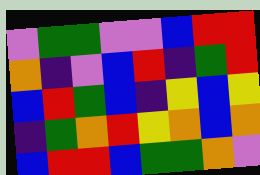[["violet", "green", "green", "violet", "violet", "blue", "red", "red"], ["orange", "indigo", "violet", "blue", "red", "indigo", "green", "red"], ["blue", "red", "green", "blue", "indigo", "yellow", "blue", "yellow"], ["indigo", "green", "orange", "red", "yellow", "orange", "blue", "orange"], ["blue", "red", "red", "blue", "green", "green", "orange", "violet"]]